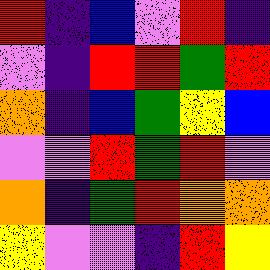[["red", "indigo", "blue", "violet", "red", "indigo"], ["violet", "indigo", "red", "red", "green", "red"], ["orange", "indigo", "blue", "green", "yellow", "blue"], ["violet", "violet", "red", "green", "red", "violet"], ["orange", "indigo", "green", "red", "orange", "orange"], ["yellow", "violet", "violet", "indigo", "red", "yellow"]]